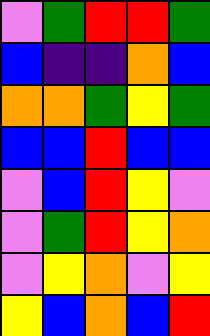[["violet", "green", "red", "red", "green"], ["blue", "indigo", "indigo", "orange", "blue"], ["orange", "orange", "green", "yellow", "green"], ["blue", "blue", "red", "blue", "blue"], ["violet", "blue", "red", "yellow", "violet"], ["violet", "green", "red", "yellow", "orange"], ["violet", "yellow", "orange", "violet", "yellow"], ["yellow", "blue", "orange", "blue", "red"]]